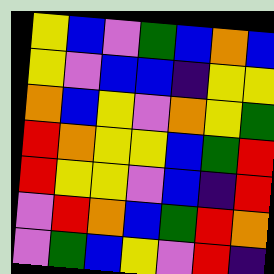[["yellow", "blue", "violet", "green", "blue", "orange", "blue"], ["yellow", "violet", "blue", "blue", "indigo", "yellow", "yellow"], ["orange", "blue", "yellow", "violet", "orange", "yellow", "green"], ["red", "orange", "yellow", "yellow", "blue", "green", "red"], ["red", "yellow", "yellow", "violet", "blue", "indigo", "red"], ["violet", "red", "orange", "blue", "green", "red", "orange"], ["violet", "green", "blue", "yellow", "violet", "red", "indigo"]]